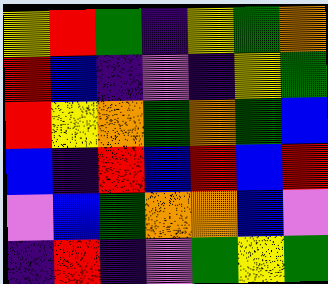[["yellow", "red", "green", "indigo", "yellow", "green", "orange"], ["red", "blue", "indigo", "violet", "indigo", "yellow", "green"], ["red", "yellow", "orange", "green", "orange", "green", "blue"], ["blue", "indigo", "red", "blue", "red", "blue", "red"], ["violet", "blue", "green", "orange", "orange", "blue", "violet"], ["indigo", "red", "indigo", "violet", "green", "yellow", "green"]]